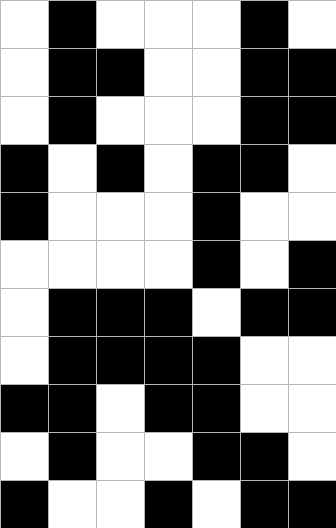[["white", "black", "white", "white", "white", "black", "white"], ["white", "black", "black", "white", "white", "black", "black"], ["white", "black", "white", "white", "white", "black", "black"], ["black", "white", "black", "white", "black", "black", "white"], ["black", "white", "white", "white", "black", "white", "white"], ["white", "white", "white", "white", "black", "white", "black"], ["white", "black", "black", "black", "white", "black", "black"], ["white", "black", "black", "black", "black", "white", "white"], ["black", "black", "white", "black", "black", "white", "white"], ["white", "black", "white", "white", "black", "black", "white"], ["black", "white", "white", "black", "white", "black", "black"]]